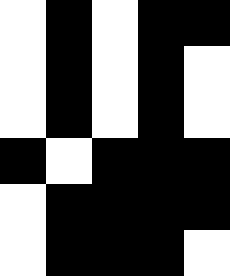[["white", "black", "white", "black", "black"], ["white", "black", "white", "black", "white"], ["white", "black", "white", "black", "white"], ["black", "white", "black", "black", "black"], ["white", "black", "black", "black", "black"], ["white", "black", "black", "black", "white"]]